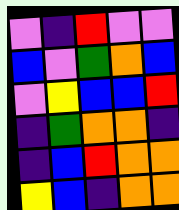[["violet", "indigo", "red", "violet", "violet"], ["blue", "violet", "green", "orange", "blue"], ["violet", "yellow", "blue", "blue", "red"], ["indigo", "green", "orange", "orange", "indigo"], ["indigo", "blue", "red", "orange", "orange"], ["yellow", "blue", "indigo", "orange", "orange"]]